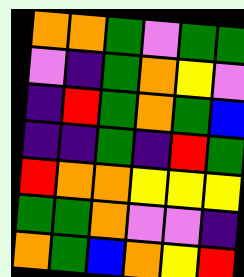[["orange", "orange", "green", "violet", "green", "green"], ["violet", "indigo", "green", "orange", "yellow", "violet"], ["indigo", "red", "green", "orange", "green", "blue"], ["indigo", "indigo", "green", "indigo", "red", "green"], ["red", "orange", "orange", "yellow", "yellow", "yellow"], ["green", "green", "orange", "violet", "violet", "indigo"], ["orange", "green", "blue", "orange", "yellow", "red"]]